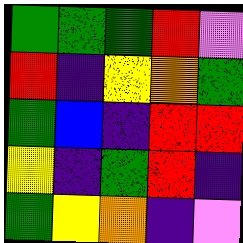[["green", "green", "green", "red", "violet"], ["red", "indigo", "yellow", "orange", "green"], ["green", "blue", "indigo", "red", "red"], ["yellow", "indigo", "green", "red", "indigo"], ["green", "yellow", "orange", "indigo", "violet"]]